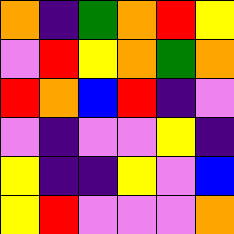[["orange", "indigo", "green", "orange", "red", "yellow"], ["violet", "red", "yellow", "orange", "green", "orange"], ["red", "orange", "blue", "red", "indigo", "violet"], ["violet", "indigo", "violet", "violet", "yellow", "indigo"], ["yellow", "indigo", "indigo", "yellow", "violet", "blue"], ["yellow", "red", "violet", "violet", "violet", "orange"]]